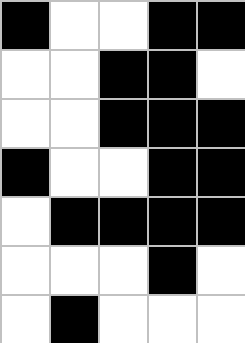[["black", "white", "white", "black", "black"], ["white", "white", "black", "black", "white"], ["white", "white", "black", "black", "black"], ["black", "white", "white", "black", "black"], ["white", "black", "black", "black", "black"], ["white", "white", "white", "black", "white"], ["white", "black", "white", "white", "white"]]